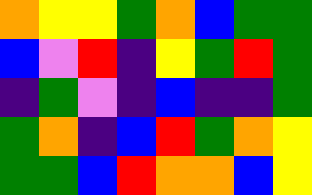[["orange", "yellow", "yellow", "green", "orange", "blue", "green", "green"], ["blue", "violet", "red", "indigo", "yellow", "green", "red", "green"], ["indigo", "green", "violet", "indigo", "blue", "indigo", "indigo", "green"], ["green", "orange", "indigo", "blue", "red", "green", "orange", "yellow"], ["green", "green", "blue", "red", "orange", "orange", "blue", "yellow"]]